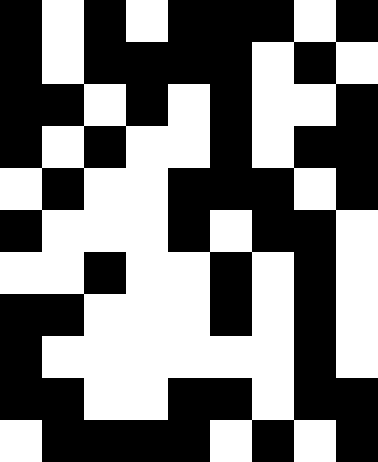[["black", "white", "black", "white", "black", "black", "black", "white", "black"], ["black", "white", "black", "black", "black", "black", "white", "black", "white"], ["black", "black", "white", "black", "white", "black", "white", "white", "black"], ["black", "white", "black", "white", "white", "black", "white", "black", "black"], ["white", "black", "white", "white", "black", "black", "black", "white", "black"], ["black", "white", "white", "white", "black", "white", "black", "black", "white"], ["white", "white", "black", "white", "white", "black", "white", "black", "white"], ["black", "black", "white", "white", "white", "black", "white", "black", "white"], ["black", "white", "white", "white", "white", "white", "white", "black", "white"], ["black", "black", "white", "white", "black", "black", "white", "black", "black"], ["white", "black", "black", "black", "black", "white", "black", "white", "black"]]